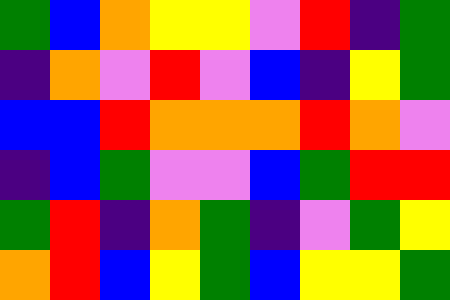[["green", "blue", "orange", "yellow", "yellow", "violet", "red", "indigo", "green"], ["indigo", "orange", "violet", "red", "violet", "blue", "indigo", "yellow", "green"], ["blue", "blue", "red", "orange", "orange", "orange", "red", "orange", "violet"], ["indigo", "blue", "green", "violet", "violet", "blue", "green", "red", "red"], ["green", "red", "indigo", "orange", "green", "indigo", "violet", "green", "yellow"], ["orange", "red", "blue", "yellow", "green", "blue", "yellow", "yellow", "green"]]